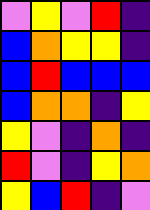[["violet", "yellow", "violet", "red", "indigo"], ["blue", "orange", "yellow", "yellow", "indigo"], ["blue", "red", "blue", "blue", "blue"], ["blue", "orange", "orange", "indigo", "yellow"], ["yellow", "violet", "indigo", "orange", "indigo"], ["red", "violet", "indigo", "yellow", "orange"], ["yellow", "blue", "red", "indigo", "violet"]]